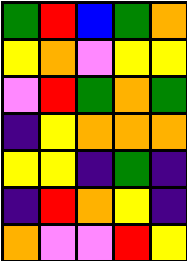[["green", "red", "blue", "green", "orange"], ["yellow", "orange", "violet", "yellow", "yellow"], ["violet", "red", "green", "orange", "green"], ["indigo", "yellow", "orange", "orange", "orange"], ["yellow", "yellow", "indigo", "green", "indigo"], ["indigo", "red", "orange", "yellow", "indigo"], ["orange", "violet", "violet", "red", "yellow"]]